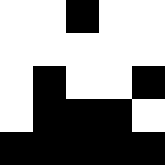[["white", "white", "black", "white", "white"], ["white", "white", "white", "white", "white"], ["white", "black", "white", "white", "black"], ["white", "black", "black", "black", "white"], ["black", "black", "black", "black", "black"]]